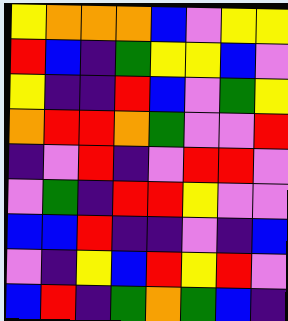[["yellow", "orange", "orange", "orange", "blue", "violet", "yellow", "yellow"], ["red", "blue", "indigo", "green", "yellow", "yellow", "blue", "violet"], ["yellow", "indigo", "indigo", "red", "blue", "violet", "green", "yellow"], ["orange", "red", "red", "orange", "green", "violet", "violet", "red"], ["indigo", "violet", "red", "indigo", "violet", "red", "red", "violet"], ["violet", "green", "indigo", "red", "red", "yellow", "violet", "violet"], ["blue", "blue", "red", "indigo", "indigo", "violet", "indigo", "blue"], ["violet", "indigo", "yellow", "blue", "red", "yellow", "red", "violet"], ["blue", "red", "indigo", "green", "orange", "green", "blue", "indigo"]]